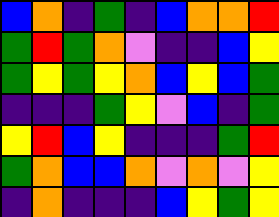[["blue", "orange", "indigo", "green", "indigo", "blue", "orange", "orange", "red"], ["green", "red", "green", "orange", "violet", "indigo", "indigo", "blue", "yellow"], ["green", "yellow", "green", "yellow", "orange", "blue", "yellow", "blue", "green"], ["indigo", "indigo", "indigo", "green", "yellow", "violet", "blue", "indigo", "green"], ["yellow", "red", "blue", "yellow", "indigo", "indigo", "indigo", "green", "red"], ["green", "orange", "blue", "blue", "orange", "violet", "orange", "violet", "yellow"], ["indigo", "orange", "indigo", "indigo", "indigo", "blue", "yellow", "green", "yellow"]]